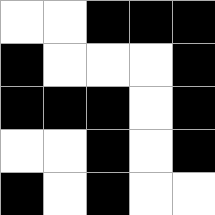[["white", "white", "black", "black", "black"], ["black", "white", "white", "white", "black"], ["black", "black", "black", "white", "black"], ["white", "white", "black", "white", "black"], ["black", "white", "black", "white", "white"]]